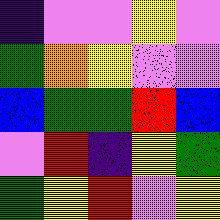[["indigo", "violet", "violet", "yellow", "violet"], ["green", "orange", "yellow", "violet", "violet"], ["blue", "green", "green", "red", "blue"], ["violet", "red", "indigo", "yellow", "green"], ["green", "yellow", "red", "violet", "yellow"]]